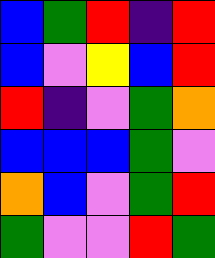[["blue", "green", "red", "indigo", "red"], ["blue", "violet", "yellow", "blue", "red"], ["red", "indigo", "violet", "green", "orange"], ["blue", "blue", "blue", "green", "violet"], ["orange", "blue", "violet", "green", "red"], ["green", "violet", "violet", "red", "green"]]